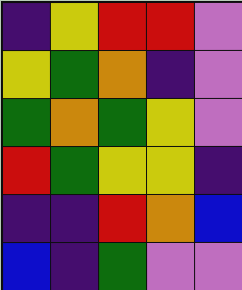[["indigo", "yellow", "red", "red", "violet"], ["yellow", "green", "orange", "indigo", "violet"], ["green", "orange", "green", "yellow", "violet"], ["red", "green", "yellow", "yellow", "indigo"], ["indigo", "indigo", "red", "orange", "blue"], ["blue", "indigo", "green", "violet", "violet"]]